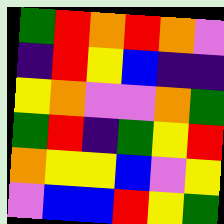[["green", "red", "orange", "red", "orange", "violet"], ["indigo", "red", "yellow", "blue", "indigo", "indigo"], ["yellow", "orange", "violet", "violet", "orange", "green"], ["green", "red", "indigo", "green", "yellow", "red"], ["orange", "yellow", "yellow", "blue", "violet", "yellow"], ["violet", "blue", "blue", "red", "yellow", "green"]]